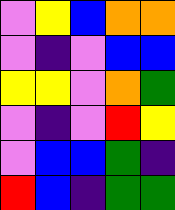[["violet", "yellow", "blue", "orange", "orange"], ["violet", "indigo", "violet", "blue", "blue"], ["yellow", "yellow", "violet", "orange", "green"], ["violet", "indigo", "violet", "red", "yellow"], ["violet", "blue", "blue", "green", "indigo"], ["red", "blue", "indigo", "green", "green"]]